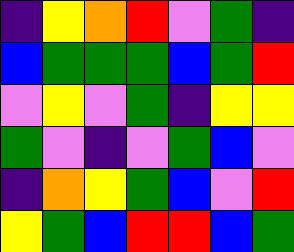[["indigo", "yellow", "orange", "red", "violet", "green", "indigo"], ["blue", "green", "green", "green", "blue", "green", "red"], ["violet", "yellow", "violet", "green", "indigo", "yellow", "yellow"], ["green", "violet", "indigo", "violet", "green", "blue", "violet"], ["indigo", "orange", "yellow", "green", "blue", "violet", "red"], ["yellow", "green", "blue", "red", "red", "blue", "green"]]